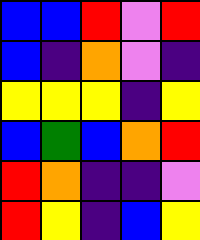[["blue", "blue", "red", "violet", "red"], ["blue", "indigo", "orange", "violet", "indigo"], ["yellow", "yellow", "yellow", "indigo", "yellow"], ["blue", "green", "blue", "orange", "red"], ["red", "orange", "indigo", "indigo", "violet"], ["red", "yellow", "indigo", "blue", "yellow"]]